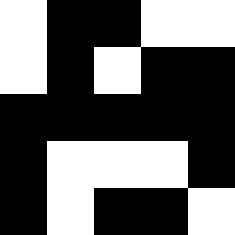[["white", "black", "black", "white", "white"], ["white", "black", "white", "black", "black"], ["black", "black", "black", "black", "black"], ["black", "white", "white", "white", "black"], ["black", "white", "black", "black", "white"]]